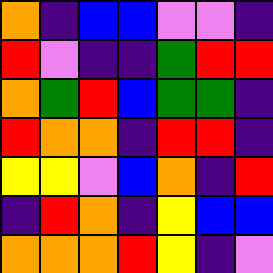[["orange", "indigo", "blue", "blue", "violet", "violet", "indigo"], ["red", "violet", "indigo", "indigo", "green", "red", "red"], ["orange", "green", "red", "blue", "green", "green", "indigo"], ["red", "orange", "orange", "indigo", "red", "red", "indigo"], ["yellow", "yellow", "violet", "blue", "orange", "indigo", "red"], ["indigo", "red", "orange", "indigo", "yellow", "blue", "blue"], ["orange", "orange", "orange", "red", "yellow", "indigo", "violet"]]